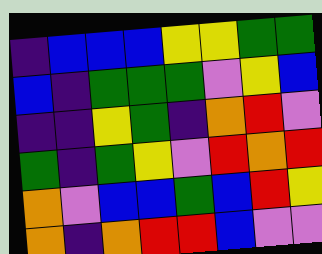[["indigo", "blue", "blue", "blue", "yellow", "yellow", "green", "green"], ["blue", "indigo", "green", "green", "green", "violet", "yellow", "blue"], ["indigo", "indigo", "yellow", "green", "indigo", "orange", "red", "violet"], ["green", "indigo", "green", "yellow", "violet", "red", "orange", "red"], ["orange", "violet", "blue", "blue", "green", "blue", "red", "yellow"], ["orange", "indigo", "orange", "red", "red", "blue", "violet", "violet"]]